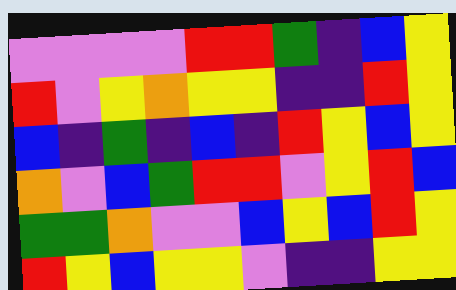[["violet", "violet", "violet", "violet", "red", "red", "green", "indigo", "blue", "yellow"], ["red", "violet", "yellow", "orange", "yellow", "yellow", "indigo", "indigo", "red", "yellow"], ["blue", "indigo", "green", "indigo", "blue", "indigo", "red", "yellow", "blue", "yellow"], ["orange", "violet", "blue", "green", "red", "red", "violet", "yellow", "red", "blue"], ["green", "green", "orange", "violet", "violet", "blue", "yellow", "blue", "red", "yellow"], ["red", "yellow", "blue", "yellow", "yellow", "violet", "indigo", "indigo", "yellow", "yellow"]]